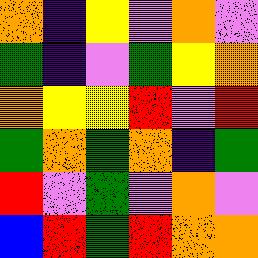[["orange", "indigo", "yellow", "violet", "orange", "violet"], ["green", "indigo", "violet", "green", "yellow", "orange"], ["orange", "yellow", "yellow", "red", "violet", "red"], ["green", "orange", "green", "orange", "indigo", "green"], ["red", "violet", "green", "violet", "orange", "violet"], ["blue", "red", "green", "red", "orange", "orange"]]